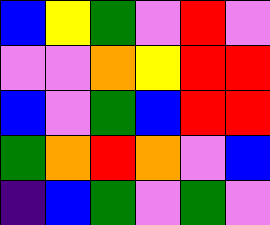[["blue", "yellow", "green", "violet", "red", "violet"], ["violet", "violet", "orange", "yellow", "red", "red"], ["blue", "violet", "green", "blue", "red", "red"], ["green", "orange", "red", "orange", "violet", "blue"], ["indigo", "blue", "green", "violet", "green", "violet"]]